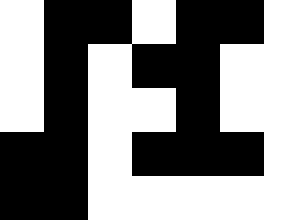[["white", "black", "black", "white", "black", "black", "white"], ["white", "black", "white", "black", "black", "white", "white"], ["white", "black", "white", "white", "black", "white", "white"], ["black", "black", "white", "black", "black", "black", "white"], ["black", "black", "white", "white", "white", "white", "white"]]